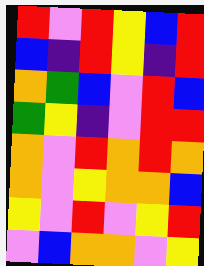[["red", "violet", "red", "yellow", "blue", "red"], ["blue", "indigo", "red", "yellow", "indigo", "red"], ["orange", "green", "blue", "violet", "red", "blue"], ["green", "yellow", "indigo", "violet", "red", "red"], ["orange", "violet", "red", "orange", "red", "orange"], ["orange", "violet", "yellow", "orange", "orange", "blue"], ["yellow", "violet", "red", "violet", "yellow", "red"], ["violet", "blue", "orange", "orange", "violet", "yellow"]]